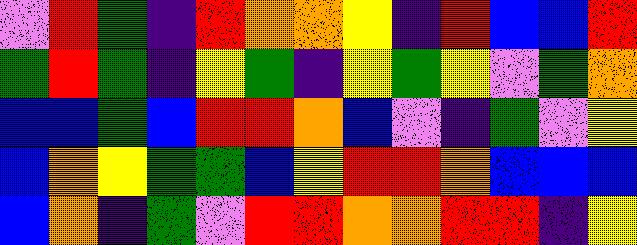[["violet", "red", "green", "indigo", "red", "orange", "orange", "yellow", "indigo", "red", "blue", "blue", "red"], ["green", "red", "green", "indigo", "yellow", "green", "indigo", "yellow", "green", "yellow", "violet", "green", "orange"], ["blue", "blue", "green", "blue", "red", "red", "orange", "blue", "violet", "indigo", "green", "violet", "yellow"], ["blue", "orange", "yellow", "green", "green", "blue", "yellow", "red", "red", "orange", "blue", "blue", "blue"], ["blue", "orange", "indigo", "green", "violet", "red", "red", "orange", "orange", "red", "red", "indigo", "yellow"]]